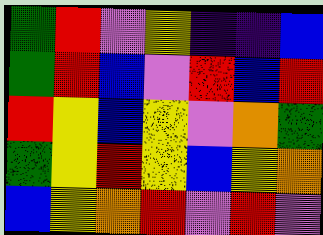[["green", "red", "violet", "yellow", "indigo", "indigo", "blue"], ["green", "red", "blue", "violet", "red", "blue", "red"], ["red", "yellow", "blue", "yellow", "violet", "orange", "green"], ["green", "yellow", "red", "yellow", "blue", "yellow", "orange"], ["blue", "yellow", "orange", "red", "violet", "red", "violet"]]